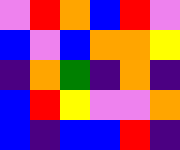[["violet", "red", "orange", "blue", "red", "violet"], ["blue", "violet", "blue", "orange", "orange", "yellow"], ["indigo", "orange", "green", "indigo", "orange", "indigo"], ["blue", "red", "yellow", "violet", "violet", "orange"], ["blue", "indigo", "blue", "blue", "red", "indigo"]]